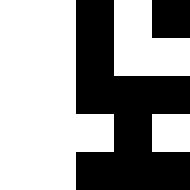[["white", "white", "black", "white", "black"], ["white", "white", "black", "white", "white"], ["white", "white", "black", "black", "black"], ["white", "white", "white", "black", "white"], ["white", "white", "black", "black", "black"]]